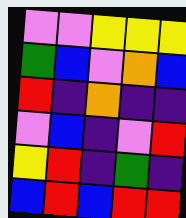[["violet", "violet", "yellow", "yellow", "yellow"], ["green", "blue", "violet", "orange", "blue"], ["red", "indigo", "orange", "indigo", "indigo"], ["violet", "blue", "indigo", "violet", "red"], ["yellow", "red", "indigo", "green", "indigo"], ["blue", "red", "blue", "red", "red"]]